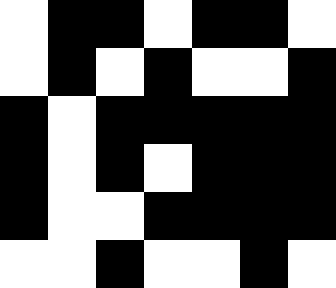[["white", "black", "black", "white", "black", "black", "white"], ["white", "black", "white", "black", "white", "white", "black"], ["black", "white", "black", "black", "black", "black", "black"], ["black", "white", "black", "white", "black", "black", "black"], ["black", "white", "white", "black", "black", "black", "black"], ["white", "white", "black", "white", "white", "black", "white"]]